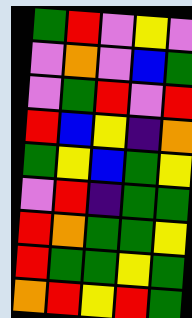[["green", "red", "violet", "yellow", "violet"], ["violet", "orange", "violet", "blue", "green"], ["violet", "green", "red", "violet", "red"], ["red", "blue", "yellow", "indigo", "orange"], ["green", "yellow", "blue", "green", "yellow"], ["violet", "red", "indigo", "green", "green"], ["red", "orange", "green", "green", "yellow"], ["red", "green", "green", "yellow", "green"], ["orange", "red", "yellow", "red", "green"]]